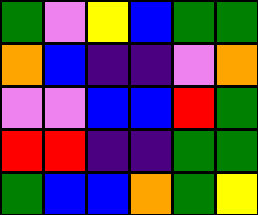[["green", "violet", "yellow", "blue", "green", "green"], ["orange", "blue", "indigo", "indigo", "violet", "orange"], ["violet", "violet", "blue", "blue", "red", "green"], ["red", "red", "indigo", "indigo", "green", "green"], ["green", "blue", "blue", "orange", "green", "yellow"]]